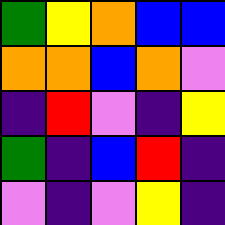[["green", "yellow", "orange", "blue", "blue"], ["orange", "orange", "blue", "orange", "violet"], ["indigo", "red", "violet", "indigo", "yellow"], ["green", "indigo", "blue", "red", "indigo"], ["violet", "indigo", "violet", "yellow", "indigo"]]